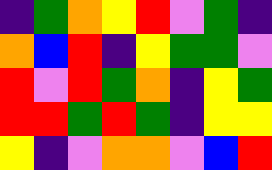[["indigo", "green", "orange", "yellow", "red", "violet", "green", "indigo"], ["orange", "blue", "red", "indigo", "yellow", "green", "green", "violet"], ["red", "violet", "red", "green", "orange", "indigo", "yellow", "green"], ["red", "red", "green", "red", "green", "indigo", "yellow", "yellow"], ["yellow", "indigo", "violet", "orange", "orange", "violet", "blue", "red"]]